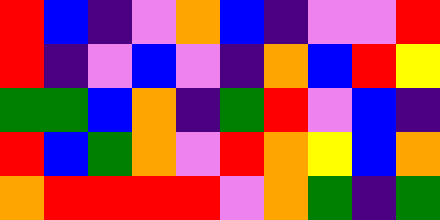[["red", "blue", "indigo", "violet", "orange", "blue", "indigo", "violet", "violet", "red"], ["red", "indigo", "violet", "blue", "violet", "indigo", "orange", "blue", "red", "yellow"], ["green", "green", "blue", "orange", "indigo", "green", "red", "violet", "blue", "indigo"], ["red", "blue", "green", "orange", "violet", "red", "orange", "yellow", "blue", "orange"], ["orange", "red", "red", "red", "red", "violet", "orange", "green", "indigo", "green"]]